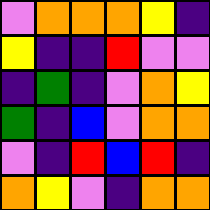[["violet", "orange", "orange", "orange", "yellow", "indigo"], ["yellow", "indigo", "indigo", "red", "violet", "violet"], ["indigo", "green", "indigo", "violet", "orange", "yellow"], ["green", "indigo", "blue", "violet", "orange", "orange"], ["violet", "indigo", "red", "blue", "red", "indigo"], ["orange", "yellow", "violet", "indigo", "orange", "orange"]]